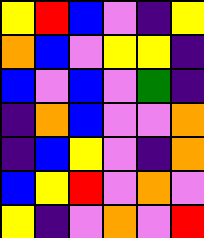[["yellow", "red", "blue", "violet", "indigo", "yellow"], ["orange", "blue", "violet", "yellow", "yellow", "indigo"], ["blue", "violet", "blue", "violet", "green", "indigo"], ["indigo", "orange", "blue", "violet", "violet", "orange"], ["indigo", "blue", "yellow", "violet", "indigo", "orange"], ["blue", "yellow", "red", "violet", "orange", "violet"], ["yellow", "indigo", "violet", "orange", "violet", "red"]]